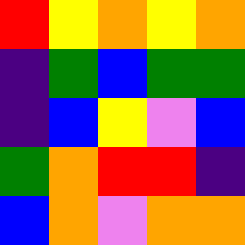[["red", "yellow", "orange", "yellow", "orange"], ["indigo", "green", "blue", "green", "green"], ["indigo", "blue", "yellow", "violet", "blue"], ["green", "orange", "red", "red", "indigo"], ["blue", "orange", "violet", "orange", "orange"]]